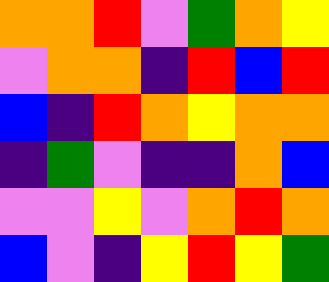[["orange", "orange", "red", "violet", "green", "orange", "yellow"], ["violet", "orange", "orange", "indigo", "red", "blue", "red"], ["blue", "indigo", "red", "orange", "yellow", "orange", "orange"], ["indigo", "green", "violet", "indigo", "indigo", "orange", "blue"], ["violet", "violet", "yellow", "violet", "orange", "red", "orange"], ["blue", "violet", "indigo", "yellow", "red", "yellow", "green"]]